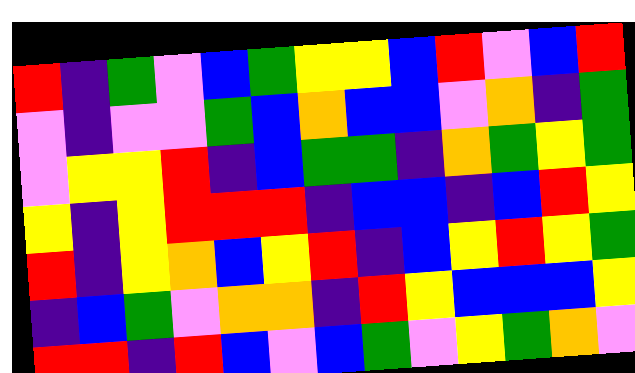[["red", "indigo", "green", "violet", "blue", "green", "yellow", "yellow", "blue", "red", "violet", "blue", "red"], ["violet", "indigo", "violet", "violet", "green", "blue", "orange", "blue", "blue", "violet", "orange", "indigo", "green"], ["violet", "yellow", "yellow", "red", "indigo", "blue", "green", "green", "indigo", "orange", "green", "yellow", "green"], ["yellow", "indigo", "yellow", "red", "red", "red", "indigo", "blue", "blue", "indigo", "blue", "red", "yellow"], ["red", "indigo", "yellow", "orange", "blue", "yellow", "red", "indigo", "blue", "yellow", "red", "yellow", "green"], ["indigo", "blue", "green", "violet", "orange", "orange", "indigo", "red", "yellow", "blue", "blue", "blue", "yellow"], ["red", "red", "indigo", "red", "blue", "violet", "blue", "green", "violet", "yellow", "green", "orange", "violet"]]